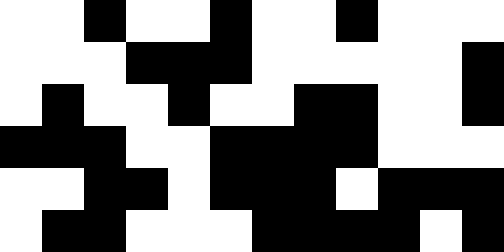[["white", "white", "black", "white", "white", "black", "white", "white", "black", "white", "white", "white"], ["white", "white", "white", "black", "black", "black", "white", "white", "white", "white", "white", "black"], ["white", "black", "white", "white", "black", "white", "white", "black", "black", "white", "white", "black"], ["black", "black", "black", "white", "white", "black", "black", "black", "black", "white", "white", "white"], ["white", "white", "black", "black", "white", "black", "black", "black", "white", "black", "black", "black"], ["white", "black", "black", "white", "white", "white", "black", "black", "black", "black", "white", "black"]]